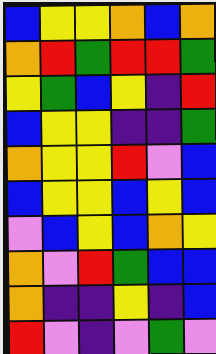[["blue", "yellow", "yellow", "orange", "blue", "orange"], ["orange", "red", "green", "red", "red", "green"], ["yellow", "green", "blue", "yellow", "indigo", "red"], ["blue", "yellow", "yellow", "indigo", "indigo", "green"], ["orange", "yellow", "yellow", "red", "violet", "blue"], ["blue", "yellow", "yellow", "blue", "yellow", "blue"], ["violet", "blue", "yellow", "blue", "orange", "yellow"], ["orange", "violet", "red", "green", "blue", "blue"], ["orange", "indigo", "indigo", "yellow", "indigo", "blue"], ["red", "violet", "indigo", "violet", "green", "violet"]]